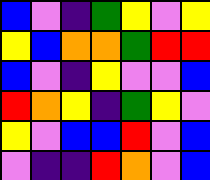[["blue", "violet", "indigo", "green", "yellow", "violet", "yellow"], ["yellow", "blue", "orange", "orange", "green", "red", "red"], ["blue", "violet", "indigo", "yellow", "violet", "violet", "blue"], ["red", "orange", "yellow", "indigo", "green", "yellow", "violet"], ["yellow", "violet", "blue", "blue", "red", "violet", "blue"], ["violet", "indigo", "indigo", "red", "orange", "violet", "blue"]]